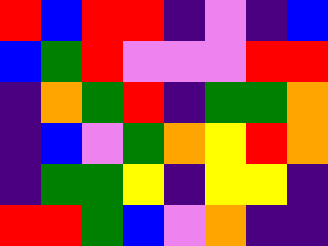[["red", "blue", "red", "red", "indigo", "violet", "indigo", "blue"], ["blue", "green", "red", "violet", "violet", "violet", "red", "red"], ["indigo", "orange", "green", "red", "indigo", "green", "green", "orange"], ["indigo", "blue", "violet", "green", "orange", "yellow", "red", "orange"], ["indigo", "green", "green", "yellow", "indigo", "yellow", "yellow", "indigo"], ["red", "red", "green", "blue", "violet", "orange", "indigo", "indigo"]]